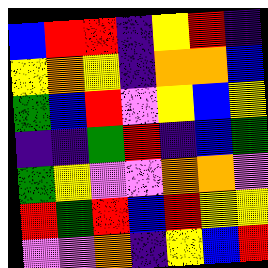[["blue", "red", "red", "indigo", "yellow", "red", "indigo"], ["yellow", "orange", "yellow", "indigo", "orange", "orange", "blue"], ["green", "blue", "red", "violet", "yellow", "blue", "yellow"], ["indigo", "indigo", "green", "red", "indigo", "blue", "green"], ["green", "yellow", "violet", "violet", "orange", "orange", "violet"], ["red", "green", "red", "blue", "red", "yellow", "yellow"], ["violet", "violet", "orange", "indigo", "yellow", "blue", "red"]]